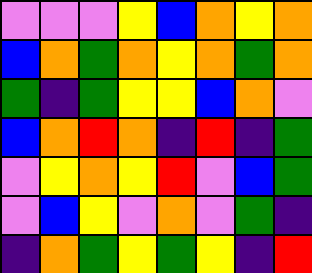[["violet", "violet", "violet", "yellow", "blue", "orange", "yellow", "orange"], ["blue", "orange", "green", "orange", "yellow", "orange", "green", "orange"], ["green", "indigo", "green", "yellow", "yellow", "blue", "orange", "violet"], ["blue", "orange", "red", "orange", "indigo", "red", "indigo", "green"], ["violet", "yellow", "orange", "yellow", "red", "violet", "blue", "green"], ["violet", "blue", "yellow", "violet", "orange", "violet", "green", "indigo"], ["indigo", "orange", "green", "yellow", "green", "yellow", "indigo", "red"]]